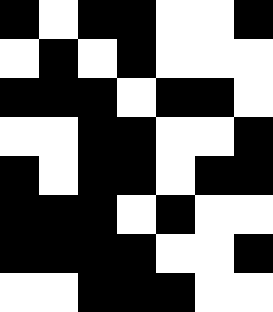[["black", "white", "black", "black", "white", "white", "black"], ["white", "black", "white", "black", "white", "white", "white"], ["black", "black", "black", "white", "black", "black", "white"], ["white", "white", "black", "black", "white", "white", "black"], ["black", "white", "black", "black", "white", "black", "black"], ["black", "black", "black", "white", "black", "white", "white"], ["black", "black", "black", "black", "white", "white", "black"], ["white", "white", "black", "black", "black", "white", "white"]]